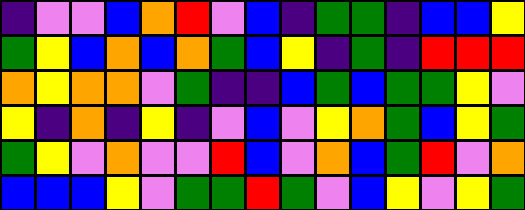[["indigo", "violet", "violet", "blue", "orange", "red", "violet", "blue", "indigo", "green", "green", "indigo", "blue", "blue", "yellow"], ["green", "yellow", "blue", "orange", "blue", "orange", "green", "blue", "yellow", "indigo", "green", "indigo", "red", "red", "red"], ["orange", "yellow", "orange", "orange", "violet", "green", "indigo", "indigo", "blue", "green", "blue", "green", "green", "yellow", "violet"], ["yellow", "indigo", "orange", "indigo", "yellow", "indigo", "violet", "blue", "violet", "yellow", "orange", "green", "blue", "yellow", "green"], ["green", "yellow", "violet", "orange", "violet", "violet", "red", "blue", "violet", "orange", "blue", "green", "red", "violet", "orange"], ["blue", "blue", "blue", "yellow", "violet", "green", "green", "red", "green", "violet", "blue", "yellow", "violet", "yellow", "green"]]